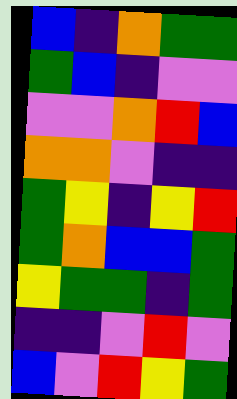[["blue", "indigo", "orange", "green", "green"], ["green", "blue", "indigo", "violet", "violet"], ["violet", "violet", "orange", "red", "blue"], ["orange", "orange", "violet", "indigo", "indigo"], ["green", "yellow", "indigo", "yellow", "red"], ["green", "orange", "blue", "blue", "green"], ["yellow", "green", "green", "indigo", "green"], ["indigo", "indigo", "violet", "red", "violet"], ["blue", "violet", "red", "yellow", "green"]]